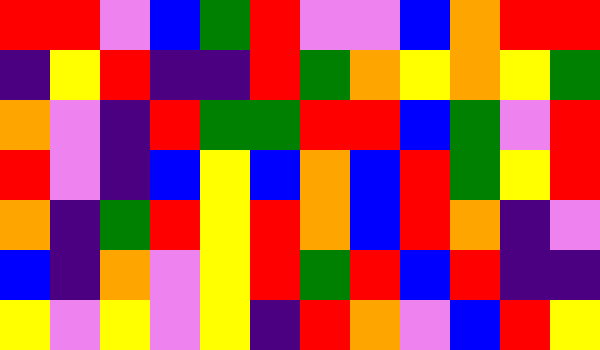[["red", "red", "violet", "blue", "green", "red", "violet", "violet", "blue", "orange", "red", "red"], ["indigo", "yellow", "red", "indigo", "indigo", "red", "green", "orange", "yellow", "orange", "yellow", "green"], ["orange", "violet", "indigo", "red", "green", "green", "red", "red", "blue", "green", "violet", "red"], ["red", "violet", "indigo", "blue", "yellow", "blue", "orange", "blue", "red", "green", "yellow", "red"], ["orange", "indigo", "green", "red", "yellow", "red", "orange", "blue", "red", "orange", "indigo", "violet"], ["blue", "indigo", "orange", "violet", "yellow", "red", "green", "red", "blue", "red", "indigo", "indigo"], ["yellow", "violet", "yellow", "violet", "yellow", "indigo", "red", "orange", "violet", "blue", "red", "yellow"]]